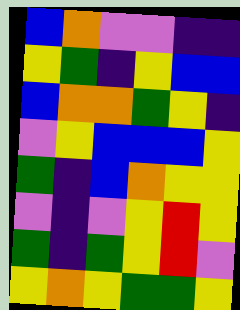[["blue", "orange", "violet", "violet", "indigo", "indigo"], ["yellow", "green", "indigo", "yellow", "blue", "blue"], ["blue", "orange", "orange", "green", "yellow", "indigo"], ["violet", "yellow", "blue", "blue", "blue", "yellow"], ["green", "indigo", "blue", "orange", "yellow", "yellow"], ["violet", "indigo", "violet", "yellow", "red", "yellow"], ["green", "indigo", "green", "yellow", "red", "violet"], ["yellow", "orange", "yellow", "green", "green", "yellow"]]